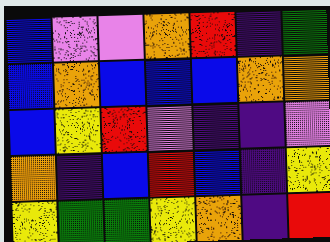[["blue", "violet", "violet", "orange", "red", "indigo", "green"], ["blue", "orange", "blue", "blue", "blue", "orange", "orange"], ["blue", "yellow", "red", "violet", "indigo", "indigo", "violet"], ["orange", "indigo", "blue", "red", "blue", "indigo", "yellow"], ["yellow", "green", "green", "yellow", "orange", "indigo", "red"]]